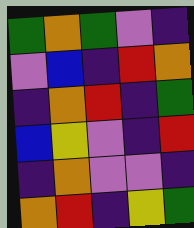[["green", "orange", "green", "violet", "indigo"], ["violet", "blue", "indigo", "red", "orange"], ["indigo", "orange", "red", "indigo", "green"], ["blue", "yellow", "violet", "indigo", "red"], ["indigo", "orange", "violet", "violet", "indigo"], ["orange", "red", "indigo", "yellow", "green"]]